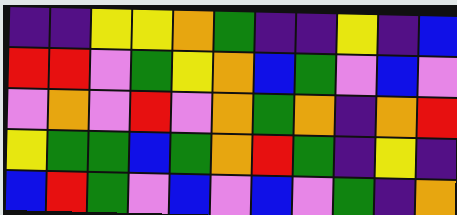[["indigo", "indigo", "yellow", "yellow", "orange", "green", "indigo", "indigo", "yellow", "indigo", "blue"], ["red", "red", "violet", "green", "yellow", "orange", "blue", "green", "violet", "blue", "violet"], ["violet", "orange", "violet", "red", "violet", "orange", "green", "orange", "indigo", "orange", "red"], ["yellow", "green", "green", "blue", "green", "orange", "red", "green", "indigo", "yellow", "indigo"], ["blue", "red", "green", "violet", "blue", "violet", "blue", "violet", "green", "indigo", "orange"]]